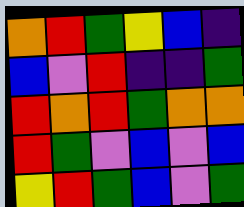[["orange", "red", "green", "yellow", "blue", "indigo"], ["blue", "violet", "red", "indigo", "indigo", "green"], ["red", "orange", "red", "green", "orange", "orange"], ["red", "green", "violet", "blue", "violet", "blue"], ["yellow", "red", "green", "blue", "violet", "green"]]